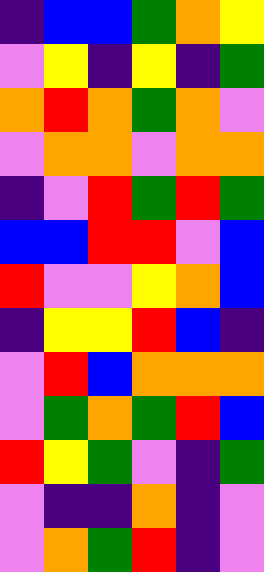[["indigo", "blue", "blue", "green", "orange", "yellow"], ["violet", "yellow", "indigo", "yellow", "indigo", "green"], ["orange", "red", "orange", "green", "orange", "violet"], ["violet", "orange", "orange", "violet", "orange", "orange"], ["indigo", "violet", "red", "green", "red", "green"], ["blue", "blue", "red", "red", "violet", "blue"], ["red", "violet", "violet", "yellow", "orange", "blue"], ["indigo", "yellow", "yellow", "red", "blue", "indigo"], ["violet", "red", "blue", "orange", "orange", "orange"], ["violet", "green", "orange", "green", "red", "blue"], ["red", "yellow", "green", "violet", "indigo", "green"], ["violet", "indigo", "indigo", "orange", "indigo", "violet"], ["violet", "orange", "green", "red", "indigo", "violet"]]